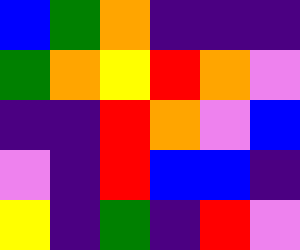[["blue", "green", "orange", "indigo", "indigo", "indigo"], ["green", "orange", "yellow", "red", "orange", "violet"], ["indigo", "indigo", "red", "orange", "violet", "blue"], ["violet", "indigo", "red", "blue", "blue", "indigo"], ["yellow", "indigo", "green", "indigo", "red", "violet"]]